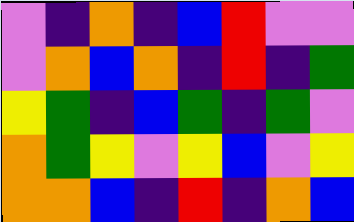[["violet", "indigo", "orange", "indigo", "blue", "red", "violet", "violet"], ["violet", "orange", "blue", "orange", "indigo", "red", "indigo", "green"], ["yellow", "green", "indigo", "blue", "green", "indigo", "green", "violet"], ["orange", "green", "yellow", "violet", "yellow", "blue", "violet", "yellow"], ["orange", "orange", "blue", "indigo", "red", "indigo", "orange", "blue"]]